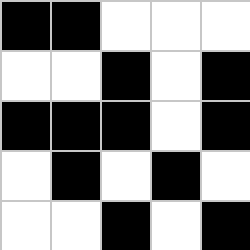[["black", "black", "white", "white", "white"], ["white", "white", "black", "white", "black"], ["black", "black", "black", "white", "black"], ["white", "black", "white", "black", "white"], ["white", "white", "black", "white", "black"]]